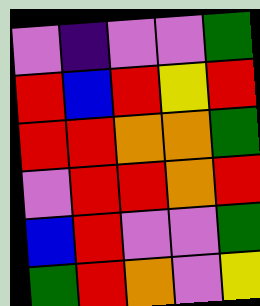[["violet", "indigo", "violet", "violet", "green"], ["red", "blue", "red", "yellow", "red"], ["red", "red", "orange", "orange", "green"], ["violet", "red", "red", "orange", "red"], ["blue", "red", "violet", "violet", "green"], ["green", "red", "orange", "violet", "yellow"]]